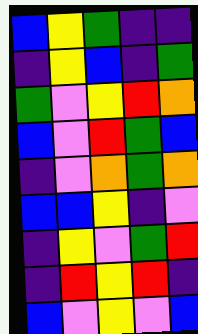[["blue", "yellow", "green", "indigo", "indigo"], ["indigo", "yellow", "blue", "indigo", "green"], ["green", "violet", "yellow", "red", "orange"], ["blue", "violet", "red", "green", "blue"], ["indigo", "violet", "orange", "green", "orange"], ["blue", "blue", "yellow", "indigo", "violet"], ["indigo", "yellow", "violet", "green", "red"], ["indigo", "red", "yellow", "red", "indigo"], ["blue", "violet", "yellow", "violet", "blue"]]